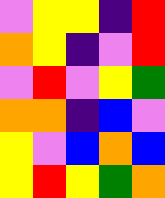[["violet", "yellow", "yellow", "indigo", "red"], ["orange", "yellow", "indigo", "violet", "red"], ["violet", "red", "violet", "yellow", "green"], ["orange", "orange", "indigo", "blue", "violet"], ["yellow", "violet", "blue", "orange", "blue"], ["yellow", "red", "yellow", "green", "orange"]]